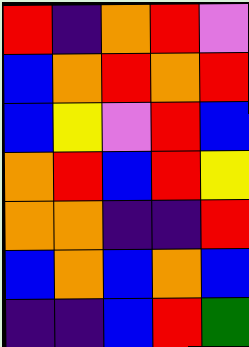[["red", "indigo", "orange", "red", "violet"], ["blue", "orange", "red", "orange", "red"], ["blue", "yellow", "violet", "red", "blue"], ["orange", "red", "blue", "red", "yellow"], ["orange", "orange", "indigo", "indigo", "red"], ["blue", "orange", "blue", "orange", "blue"], ["indigo", "indigo", "blue", "red", "green"]]